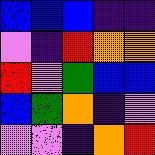[["blue", "blue", "blue", "indigo", "indigo"], ["violet", "indigo", "red", "orange", "orange"], ["red", "violet", "green", "blue", "blue"], ["blue", "green", "orange", "indigo", "violet"], ["violet", "violet", "indigo", "orange", "red"]]